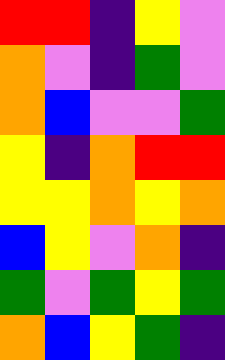[["red", "red", "indigo", "yellow", "violet"], ["orange", "violet", "indigo", "green", "violet"], ["orange", "blue", "violet", "violet", "green"], ["yellow", "indigo", "orange", "red", "red"], ["yellow", "yellow", "orange", "yellow", "orange"], ["blue", "yellow", "violet", "orange", "indigo"], ["green", "violet", "green", "yellow", "green"], ["orange", "blue", "yellow", "green", "indigo"]]